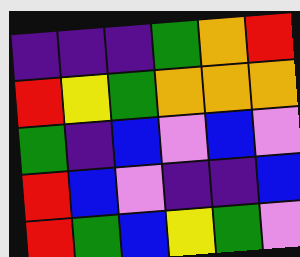[["indigo", "indigo", "indigo", "green", "orange", "red"], ["red", "yellow", "green", "orange", "orange", "orange"], ["green", "indigo", "blue", "violet", "blue", "violet"], ["red", "blue", "violet", "indigo", "indigo", "blue"], ["red", "green", "blue", "yellow", "green", "violet"]]